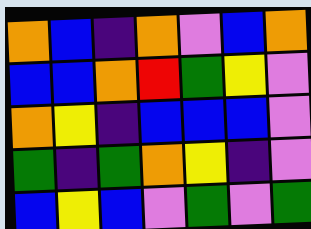[["orange", "blue", "indigo", "orange", "violet", "blue", "orange"], ["blue", "blue", "orange", "red", "green", "yellow", "violet"], ["orange", "yellow", "indigo", "blue", "blue", "blue", "violet"], ["green", "indigo", "green", "orange", "yellow", "indigo", "violet"], ["blue", "yellow", "blue", "violet", "green", "violet", "green"]]